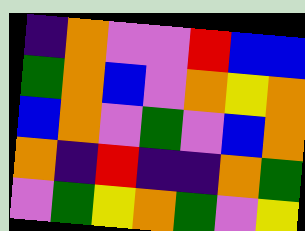[["indigo", "orange", "violet", "violet", "red", "blue", "blue"], ["green", "orange", "blue", "violet", "orange", "yellow", "orange"], ["blue", "orange", "violet", "green", "violet", "blue", "orange"], ["orange", "indigo", "red", "indigo", "indigo", "orange", "green"], ["violet", "green", "yellow", "orange", "green", "violet", "yellow"]]